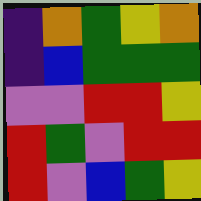[["indigo", "orange", "green", "yellow", "orange"], ["indigo", "blue", "green", "green", "green"], ["violet", "violet", "red", "red", "yellow"], ["red", "green", "violet", "red", "red"], ["red", "violet", "blue", "green", "yellow"]]